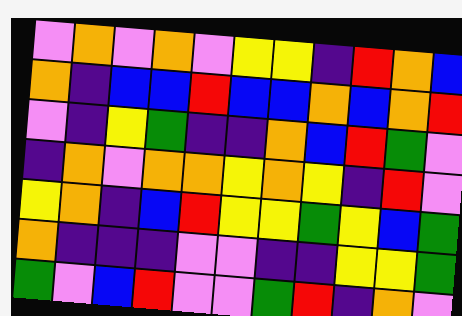[["violet", "orange", "violet", "orange", "violet", "yellow", "yellow", "indigo", "red", "orange", "blue"], ["orange", "indigo", "blue", "blue", "red", "blue", "blue", "orange", "blue", "orange", "red"], ["violet", "indigo", "yellow", "green", "indigo", "indigo", "orange", "blue", "red", "green", "violet"], ["indigo", "orange", "violet", "orange", "orange", "yellow", "orange", "yellow", "indigo", "red", "violet"], ["yellow", "orange", "indigo", "blue", "red", "yellow", "yellow", "green", "yellow", "blue", "green"], ["orange", "indigo", "indigo", "indigo", "violet", "violet", "indigo", "indigo", "yellow", "yellow", "green"], ["green", "violet", "blue", "red", "violet", "violet", "green", "red", "indigo", "orange", "violet"]]